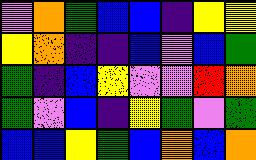[["violet", "orange", "green", "blue", "blue", "indigo", "yellow", "yellow"], ["yellow", "orange", "indigo", "indigo", "blue", "violet", "blue", "green"], ["green", "indigo", "blue", "yellow", "violet", "violet", "red", "orange"], ["green", "violet", "blue", "indigo", "yellow", "green", "violet", "green"], ["blue", "blue", "yellow", "green", "blue", "orange", "blue", "orange"]]